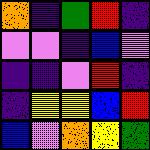[["orange", "indigo", "green", "red", "indigo"], ["violet", "violet", "indigo", "blue", "violet"], ["indigo", "indigo", "violet", "red", "indigo"], ["indigo", "yellow", "yellow", "blue", "red"], ["blue", "violet", "orange", "yellow", "green"]]